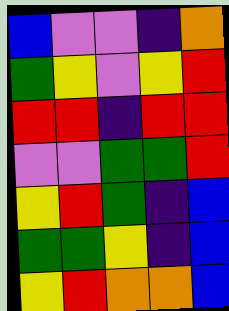[["blue", "violet", "violet", "indigo", "orange"], ["green", "yellow", "violet", "yellow", "red"], ["red", "red", "indigo", "red", "red"], ["violet", "violet", "green", "green", "red"], ["yellow", "red", "green", "indigo", "blue"], ["green", "green", "yellow", "indigo", "blue"], ["yellow", "red", "orange", "orange", "blue"]]